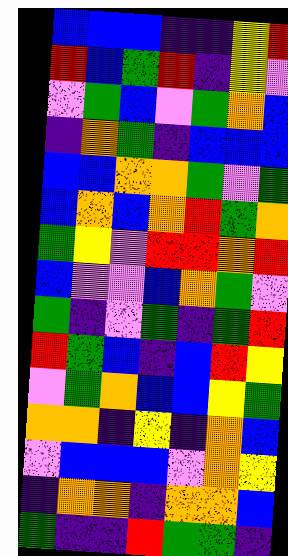[["blue", "blue", "blue", "indigo", "indigo", "yellow", "red"], ["red", "blue", "green", "red", "indigo", "yellow", "violet"], ["violet", "green", "blue", "violet", "green", "orange", "blue"], ["indigo", "orange", "green", "indigo", "blue", "blue", "blue"], ["blue", "blue", "orange", "orange", "green", "violet", "green"], ["blue", "orange", "blue", "orange", "red", "green", "orange"], ["green", "yellow", "violet", "red", "red", "orange", "red"], ["blue", "violet", "violet", "blue", "orange", "green", "violet"], ["green", "indigo", "violet", "green", "indigo", "green", "red"], ["red", "green", "blue", "indigo", "blue", "red", "yellow"], ["violet", "green", "orange", "blue", "blue", "yellow", "green"], ["orange", "orange", "indigo", "yellow", "indigo", "orange", "blue"], ["violet", "blue", "blue", "blue", "violet", "orange", "yellow"], ["indigo", "orange", "orange", "indigo", "orange", "orange", "blue"], ["green", "indigo", "indigo", "red", "green", "green", "indigo"]]